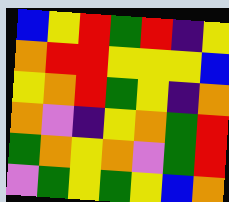[["blue", "yellow", "red", "green", "red", "indigo", "yellow"], ["orange", "red", "red", "yellow", "yellow", "yellow", "blue"], ["yellow", "orange", "red", "green", "yellow", "indigo", "orange"], ["orange", "violet", "indigo", "yellow", "orange", "green", "red"], ["green", "orange", "yellow", "orange", "violet", "green", "red"], ["violet", "green", "yellow", "green", "yellow", "blue", "orange"]]